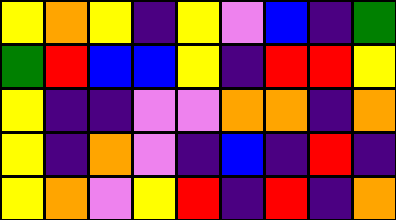[["yellow", "orange", "yellow", "indigo", "yellow", "violet", "blue", "indigo", "green"], ["green", "red", "blue", "blue", "yellow", "indigo", "red", "red", "yellow"], ["yellow", "indigo", "indigo", "violet", "violet", "orange", "orange", "indigo", "orange"], ["yellow", "indigo", "orange", "violet", "indigo", "blue", "indigo", "red", "indigo"], ["yellow", "orange", "violet", "yellow", "red", "indigo", "red", "indigo", "orange"]]